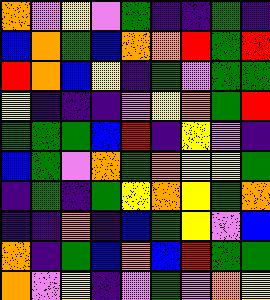[["orange", "violet", "yellow", "violet", "green", "indigo", "indigo", "green", "indigo"], ["blue", "orange", "green", "blue", "orange", "orange", "red", "green", "red"], ["red", "orange", "blue", "yellow", "indigo", "green", "violet", "green", "green"], ["yellow", "indigo", "indigo", "indigo", "violet", "yellow", "orange", "green", "red"], ["green", "green", "green", "blue", "red", "indigo", "yellow", "violet", "indigo"], ["blue", "green", "violet", "orange", "green", "orange", "yellow", "yellow", "green"], ["indigo", "green", "indigo", "green", "yellow", "orange", "yellow", "green", "orange"], ["indigo", "indigo", "orange", "indigo", "blue", "green", "yellow", "violet", "blue"], ["orange", "indigo", "green", "blue", "orange", "blue", "red", "green", "green"], ["orange", "violet", "yellow", "indigo", "violet", "green", "violet", "orange", "yellow"]]